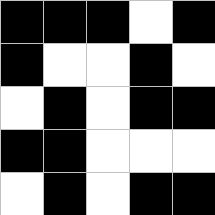[["black", "black", "black", "white", "black"], ["black", "white", "white", "black", "white"], ["white", "black", "white", "black", "black"], ["black", "black", "white", "white", "white"], ["white", "black", "white", "black", "black"]]